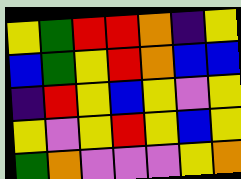[["yellow", "green", "red", "red", "orange", "indigo", "yellow"], ["blue", "green", "yellow", "red", "orange", "blue", "blue"], ["indigo", "red", "yellow", "blue", "yellow", "violet", "yellow"], ["yellow", "violet", "yellow", "red", "yellow", "blue", "yellow"], ["green", "orange", "violet", "violet", "violet", "yellow", "orange"]]